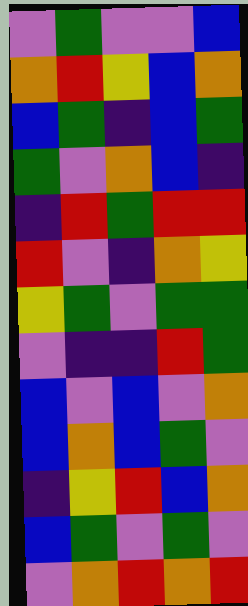[["violet", "green", "violet", "violet", "blue"], ["orange", "red", "yellow", "blue", "orange"], ["blue", "green", "indigo", "blue", "green"], ["green", "violet", "orange", "blue", "indigo"], ["indigo", "red", "green", "red", "red"], ["red", "violet", "indigo", "orange", "yellow"], ["yellow", "green", "violet", "green", "green"], ["violet", "indigo", "indigo", "red", "green"], ["blue", "violet", "blue", "violet", "orange"], ["blue", "orange", "blue", "green", "violet"], ["indigo", "yellow", "red", "blue", "orange"], ["blue", "green", "violet", "green", "violet"], ["violet", "orange", "red", "orange", "red"]]